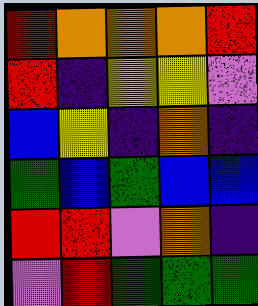[["red", "orange", "orange", "orange", "red"], ["red", "indigo", "yellow", "yellow", "violet"], ["blue", "yellow", "indigo", "orange", "indigo"], ["green", "blue", "green", "blue", "blue"], ["red", "red", "violet", "orange", "indigo"], ["violet", "red", "green", "green", "green"]]